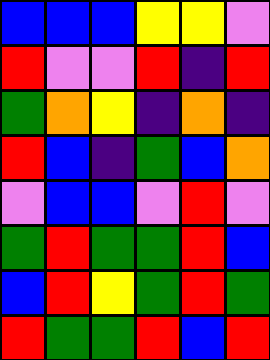[["blue", "blue", "blue", "yellow", "yellow", "violet"], ["red", "violet", "violet", "red", "indigo", "red"], ["green", "orange", "yellow", "indigo", "orange", "indigo"], ["red", "blue", "indigo", "green", "blue", "orange"], ["violet", "blue", "blue", "violet", "red", "violet"], ["green", "red", "green", "green", "red", "blue"], ["blue", "red", "yellow", "green", "red", "green"], ["red", "green", "green", "red", "blue", "red"]]